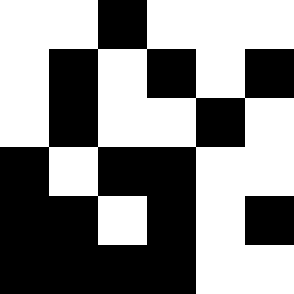[["white", "white", "black", "white", "white", "white"], ["white", "black", "white", "black", "white", "black"], ["white", "black", "white", "white", "black", "white"], ["black", "white", "black", "black", "white", "white"], ["black", "black", "white", "black", "white", "black"], ["black", "black", "black", "black", "white", "white"]]